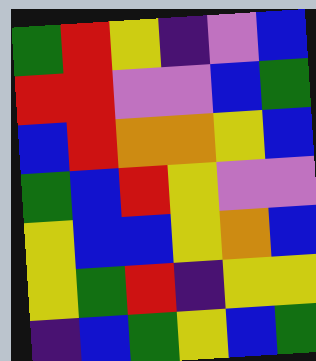[["green", "red", "yellow", "indigo", "violet", "blue"], ["red", "red", "violet", "violet", "blue", "green"], ["blue", "red", "orange", "orange", "yellow", "blue"], ["green", "blue", "red", "yellow", "violet", "violet"], ["yellow", "blue", "blue", "yellow", "orange", "blue"], ["yellow", "green", "red", "indigo", "yellow", "yellow"], ["indigo", "blue", "green", "yellow", "blue", "green"]]